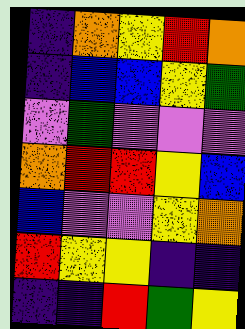[["indigo", "orange", "yellow", "red", "orange"], ["indigo", "blue", "blue", "yellow", "green"], ["violet", "green", "violet", "violet", "violet"], ["orange", "red", "red", "yellow", "blue"], ["blue", "violet", "violet", "yellow", "orange"], ["red", "yellow", "yellow", "indigo", "indigo"], ["indigo", "indigo", "red", "green", "yellow"]]